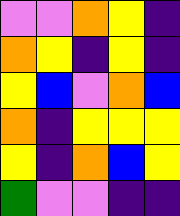[["violet", "violet", "orange", "yellow", "indigo"], ["orange", "yellow", "indigo", "yellow", "indigo"], ["yellow", "blue", "violet", "orange", "blue"], ["orange", "indigo", "yellow", "yellow", "yellow"], ["yellow", "indigo", "orange", "blue", "yellow"], ["green", "violet", "violet", "indigo", "indigo"]]